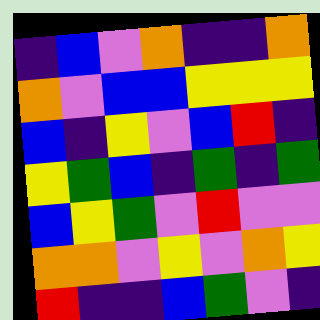[["indigo", "blue", "violet", "orange", "indigo", "indigo", "orange"], ["orange", "violet", "blue", "blue", "yellow", "yellow", "yellow"], ["blue", "indigo", "yellow", "violet", "blue", "red", "indigo"], ["yellow", "green", "blue", "indigo", "green", "indigo", "green"], ["blue", "yellow", "green", "violet", "red", "violet", "violet"], ["orange", "orange", "violet", "yellow", "violet", "orange", "yellow"], ["red", "indigo", "indigo", "blue", "green", "violet", "indigo"]]